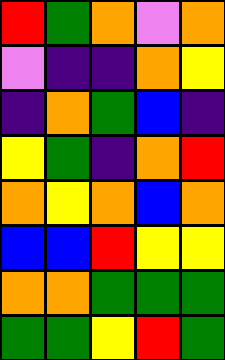[["red", "green", "orange", "violet", "orange"], ["violet", "indigo", "indigo", "orange", "yellow"], ["indigo", "orange", "green", "blue", "indigo"], ["yellow", "green", "indigo", "orange", "red"], ["orange", "yellow", "orange", "blue", "orange"], ["blue", "blue", "red", "yellow", "yellow"], ["orange", "orange", "green", "green", "green"], ["green", "green", "yellow", "red", "green"]]